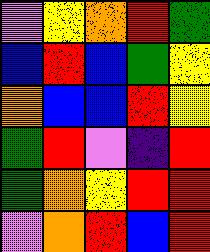[["violet", "yellow", "orange", "red", "green"], ["blue", "red", "blue", "green", "yellow"], ["orange", "blue", "blue", "red", "yellow"], ["green", "red", "violet", "indigo", "red"], ["green", "orange", "yellow", "red", "red"], ["violet", "orange", "red", "blue", "red"]]